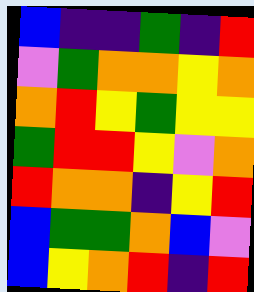[["blue", "indigo", "indigo", "green", "indigo", "red"], ["violet", "green", "orange", "orange", "yellow", "orange"], ["orange", "red", "yellow", "green", "yellow", "yellow"], ["green", "red", "red", "yellow", "violet", "orange"], ["red", "orange", "orange", "indigo", "yellow", "red"], ["blue", "green", "green", "orange", "blue", "violet"], ["blue", "yellow", "orange", "red", "indigo", "red"]]